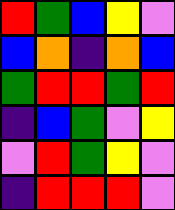[["red", "green", "blue", "yellow", "violet"], ["blue", "orange", "indigo", "orange", "blue"], ["green", "red", "red", "green", "red"], ["indigo", "blue", "green", "violet", "yellow"], ["violet", "red", "green", "yellow", "violet"], ["indigo", "red", "red", "red", "violet"]]